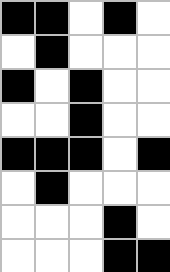[["black", "black", "white", "black", "white"], ["white", "black", "white", "white", "white"], ["black", "white", "black", "white", "white"], ["white", "white", "black", "white", "white"], ["black", "black", "black", "white", "black"], ["white", "black", "white", "white", "white"], ["white", "white", "white", "black", "white"], ["white", "white", "white", "black", "black"]]